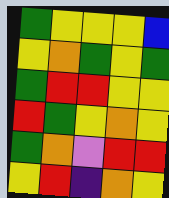[["green", "yellow", "yellow", "yellow", "blue"], ["yellow", "orange", "green", "yellow", "green"], ["green", "red", "red", "yellow", "yellow"], ["red", "green", "yellow", "orange", "yellow"], ["green", "orange", "violet", "red", "red"], ["yellow", "red", "indigo", "orange", "yellow"]]